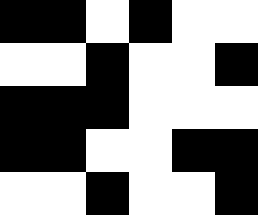[["black", "black", "white", "black", "white", "white"], ["white", "white", "black", "white", "white", "black"], ["black", "black", "black", "white", "white", "white"], ["black", "black", "white", "white", "black", "black"], ["white", "white", "black", "white", "white", "black"]]